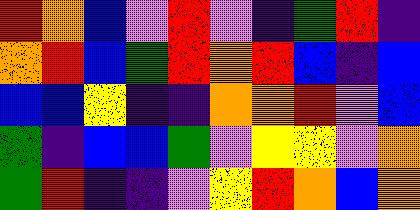[["red", "orange", "blue", "violet", "red", "violet", "indigo", "green", "red", "indigo"], ["orange", "red", "blue", "green", "red", "orange", "red", "blue", "indigo", "blue"], ["blue", "blue", "yellow", "indigo", "indigo", "orange", "orange", "red", "violet", "blue"], ["green", "indigo", "blue", "blue", "green", "violet", "yellow", "yellow", "violet", "orange"], ["green", "red", "indigo", "indigo", "violet", "yellow", "red", "orange", "blue", "orange"]]